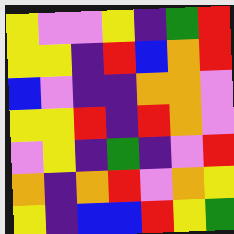[["yellow", "violet", "violet", "yellow", "indigo", "green", "red"], ["yellow", "yellow", "indigo", "red", "blue", "orange", "red"], ["blue", "violet", "indigo", "indigo", "orange", "orange", "violet"], ["yellow", "yellow", "red", "indigo", "red", "orange", "violet"], ["violet", "yellow", "indigo", "green", "indigo", "violet", "red"], ["orange", "indigo", "orange", "red", "violet", "orange", "yellow"], ["yellow", "indigo", "blue", "blue", "red", "yellow", "green"]]